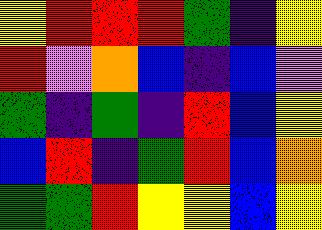[["yellow", "red", "red", "red", "green", "indigo", "yellow"], ["red", "violet", "orange", "blue", "indigo", "blue", "violet"], ["green", "indigo", "green", "indigo", "red", "blue", "yellow"], ["blue", "red", "indigo", "green", "red", "blue", "orange"], ["green", "green", "red", "yellow", "yellow", "blue", "yellow"]]